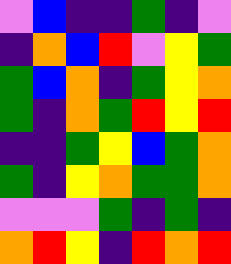[["violet", "blue", "indigo", "indigo", "green", "indigo", "violet"], ["indigo", "orange", "blue", "red", "violet", "yellow", "green"], ["green", "blue", "orange", "indigo", "green", "yellow", "orange"], ["green", "indigo", "orange", "green", "red", "yellow", "red"], ["indigo", "indigo", "green", "yellow", "blue", "green", "orange"], ["green", "indigo", "yellow", "orange", "green", "green", "orange"], ["violet", "violet", "violet", "green", "indigo", "green", "indigo"], ["orange", "red", "yellow", "indigo", "red", "orange", "red"]]